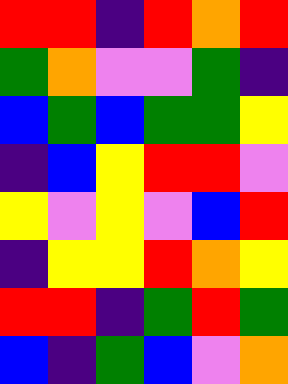[["red", "red", "indigo", "red", "orange", "red"], ["green", "orange", "violet", "violet", "green", "indigo"], ["blue", "green", "blue", "green", "green", "yellow"], ["indigo", "blue", "yellow", "red", "red", "violet"], ["yellow", "violet", "yellow", "violet", "blue", "red"], ["indigo", "yellow", "yellow", "red", "orange", "yellow"], ["red", "red", "indigo", "green", "red", "green"], ["blue", "indigo", "green", "blue", "violet", "orange"]]